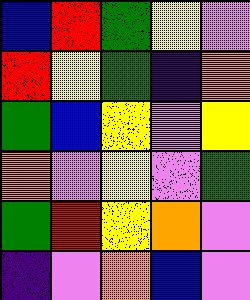[["blue", "red", "green", "yellow", "violet"], ["red", "yellow", "green", "indigo", "orange"], ["green", "blue", "yellow", "violet", "yellow"], ["orange", "violet", "yellow", "violet", "green"], ["green", "red", "yellow", "orange", "violet"], ["indigo", "violet", "orange", "blue", "violet"]]